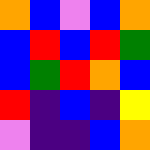[["orange", "blue", "violet", "blue", "orange"], ["blue", "red", "blue", "red", "green"], ["blue", "green", "red", "orange", "blue"], ["red", "indigo", "blue", "indigo", "yellow"], ["violet", "indigo", "indigo", "blue", "orange"]]